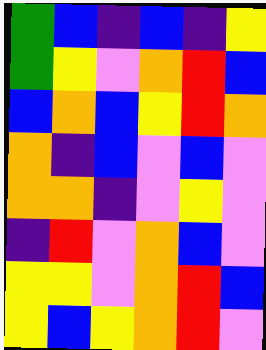[["green", "blue", "indigo", "blue", "indigo", "yellow"], ["green", "yellow", "violet", "orange", "red", "blue"], ["blue", "orange", "blue", "yellow", "red", "orange"], ["orange", "indigo", "blue", "violet", "blue", "violet"], ["orange", "orange", "indigo", "violet", "yellow", "violet"], ["indigo", "red", "violet", "orange", "blue", "violet"], ["yellow", "yellow", "violet", "orange", "red", "blue"], ["yellow", "blue", "yellow", "orange", "red", "violet"]]